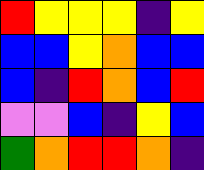[["red", "yellow", "yellow", "yellow", "indigo", "yellow"], ["blue", "blue", "yellow", "orange", "blue", "blue"], ["blue", "indigo", "red", "orange", "blue", "red"], ["violet", "violet", "blue", "indigo", "yellow", "blue"], ["green", "orange", "red", "red", "orange", "indigo"]]